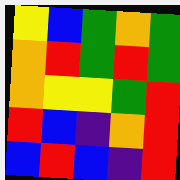[["yellow", "blue", "green", "orange", "green"], ["orange", "red", "green", "red", "green"], ["orange", "yellow", "yellow", "green", "red"], ["red", "blue", "indigo", "orange", "red"], ["blue", "red", "blue", "indigo", "red"]]